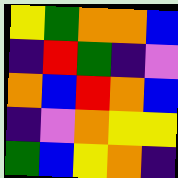[["yellow", "green", "orange", "orange", "blue"], ["indigo", "red", "green", "indigo", "violet"], ["orange", "blue", "red", "orange", "blue"], ["indigo", "violet", "orange", "yellow", "yellow"], ["green", "blue", "yellow", "orange", "indigo"]]